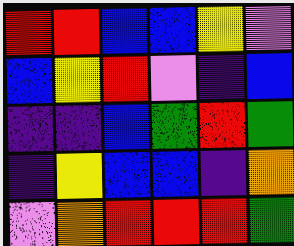[["red", "red", "blue", "blue", "yellow", "violet"], ["blue", "yellow", "red", "violet", "indigo", "blue"], ["indigo", "indigo", "blue", "green", "red", "green"], ["indigo", "yellow", "blue", "blue", "indigo", "orange"], ["violet", "orange", "red", "red", "red", "green"]]